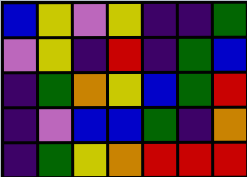[["blue", "yellow", "violet", "yellow", "indigo", "indigo", "green"], ["violet", "yellow", "indigo", "red", "indigo", "green", "blue"], ["indigo", "green", "orange", "yellow", "blue", "green", "red"], ["indigo", "violet", "blue", "blue", "green", "indigo", "orange"], ["indigo", "green", "yellow", "orange", "red", "red", "red"]]